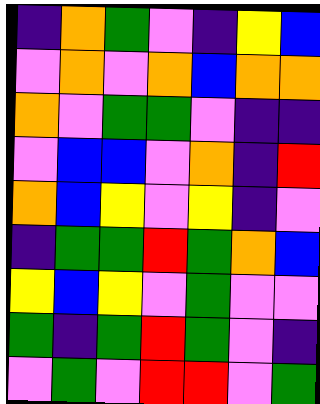[["indigo", "orange", "green", "violet", "indigo", "yellow", "blue"], ["violet", "orange", "violet", "orange", "blue", "orange", "orange"], ["orange", "violet", "green", "green", "violet", "indigo", "indigo"], ["violet", "blue", "blue", "violet", "orange", "indigo", "red"], ["orange", "blue", "yellow", "violet", "yellow", "indigo", "violet"], ["indigo", "green", "green", "red", "green", "orange", "blue"], ["yellow", "blue", "yellow", "violet", "green", "violet", "violet"], ["green", "indigo", "green", "red", "green", "violet", "indigo"], ["violet", "green", "violet", "red", "red", "violet", "green"]]